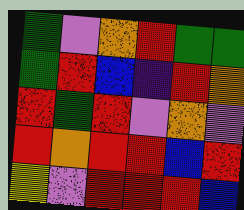[["green", "violet", "orange", "red", "green", "green"], ["green", "red", "blue", "indigo", "red", "orange"], ["red", "green", "red", "violet", "orange", "violet"], ["red", "orange", "red", "red", "blue", "red"], ["yellow", "violet", "red", "red", "red", "blue"]]